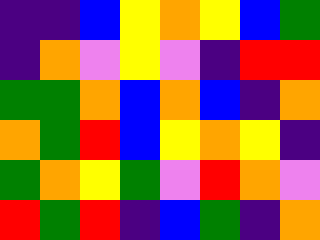[["indigo", "indigo", "blue", "yellow", "orange", "yellow", "blue", "green"], ["indigo", "orange", "violet", "yellow", "violet", "indigo", "red", "red"], ["green", "green", "orange", "blue", "orange", "blue", "indigo", "orange"], ["orange", "green", "red", "blue", "yellow", "orange", "yellow", "indigo"], ["green", "orange", "yellow", "green", "violet", "red", "orange", "violet"], ["red", "green", "red", "indigo", "blue", "green", "indigo", "orange"]]